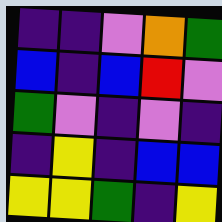[["indigo", "indigo", "violet", "orange", "green"], ["blue", "indigo", "blue", "red", "violet"], ["green", "violet", "indigo", "violet", "indigo"], ["indigo", "yellow", "indigo", "blue", "blue"], ["yellow", "yellow", "green", "indigo", "yellow"]]